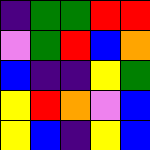[["indigo", "green", "green", "red", "red"], ["violet", "green", "red", "blue", "orange"], ["blue", "indigo", "indigo", "yellow", "green"], ["yellow", "red", "orange", "violet", "blue"], ["yellow", "blue", "indigo", "yellow", "blue"]]